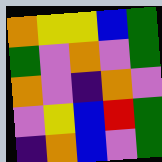[["orange", "yellow", "yellow", "blue", "green"], ["green", "violet", "orange", "violet", "green"], ["orange", "violet", "indigo", "orange", "violet"], ["violet", "yellow", "blue", "red", "green"], ["indigo", "orange", "blue", "violet", "green"]]